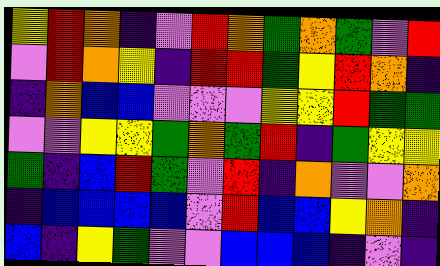[["yellow", "red", "orange", "indigo", "violet", "red", "orange", "green", "orange", "green", "violet", "red"], ["violet", "red", "orange", "yellow", "indigo", "red", "red", "green", "yellow", "red", "orange", "indigo"], ["indigo", "orange", "blue", "blue", "violet", "violet", "violet", "yellow", "yellow", "red", "green", "green"], ["violet", "violet", "yellow", "yellow", "green", "orange", "green", "red", "indigo", "green", "yellow", "yellow"], ["green", "indigo", "blue", "red", "green", "violet", "red", "indigo", "orange", "violet", "violet", "orange"], ["indigo", "blue", "blue", "blue", "blue", "violet", "red", "blue", "blue", "yellow", "orange", "indigo"], ["blue", "indigo", "yellow", "green", "violet", "violet", "blue", "blue", "blue", "indigo", "violet", "indigo"]]